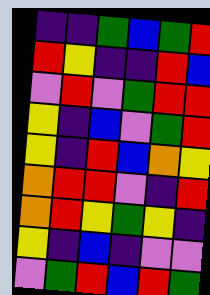[["indigo", "indigo", "green", "blue", "green", "red"], ["red", "yellow", "indigo", "indigo", "red", "blue"], ["violet", "red", "violet", "green", "red", "red"], ["yellow", "indigo", "blue", "violet", "green", "red"], ["yellow", "indigo", "red", "blue", "orange", "yellow"], ["orange", "red", "red", "violet", "indigo", "red"], ["orange", "red", "yellow", "green", "yellow", "indigo"], ["yellow", "indigo", "blue", "indigo", "violet", "violet"], ["violet", "green", "red", "blue", "red", "green"]]